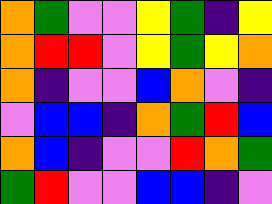[["orange", "green", "violet", "violet", "yellow", "green", "indigo", "yellow"], ["orange", "red", "red", "violet", "yellow", "green", "yellow", "orange"], ["orange", "indigo", "violet", "violet", "blue", "orange", "violet", "indigo"], ["violet", "blue", "blue", "indigo", "orange", "green", "red", "blue"], ["orange", "blue", "indigo", "violet", "violet", "red", "orange", "green"], ["green", "red", "violet", "violet", "blue", "blue", "indigo", "violet"]]